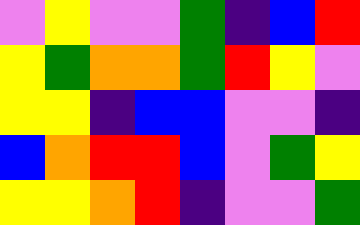[["violet", "yellow", "violet", "violet", "green", "indigo", "blue", "red"], ["yellow", "green", "orange", "orange", "green", "red", "yellow", "violet"], ["yellow", "yellow", "indigo", "blue", "blue", "violet", "violet", "indigo"], ["blue", "orange", "red", "red", "blue", "violet", "green", "yellow"], ["yellow", "yellow", "orange", "red", "indigo", "violet", "violet", "green"]]